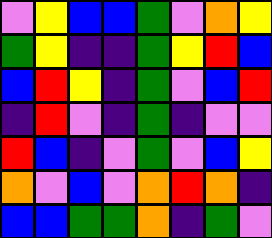[["violet", "yellow", "blue", "blue", "green", "violet", "orange", "yellow"], ["green", "yellow", "indigo", "indigo", "green", "yellow", "red", "blue"], ["blue", "red", "yellow", "indigo", "green", "violet", "blue", "red"], ["indigo", "red", "violet", "indigo", "green", "indigo", "violet", "violet"], ["red", "blue", "indigo", "violet", "green", "violet", "blue", "yellow"], ["orange", "violet", "blue", "violet", "orange", "red", "orange", "indigo"], ["blue", "blue", "green", "green", "orange", "indigo", "green", "violet"]]